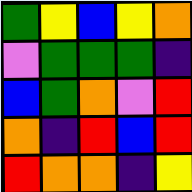[["green", "yellow", "blue", "yellow", "orange"], ["violet", "green", "green", "green", "indigo"], ["blue", "green", "orange", "violet", "red"], ["orange", "indigo", "red", "blue", "red"], ["red", "orange", "orange", "indigo", "yellow"]]